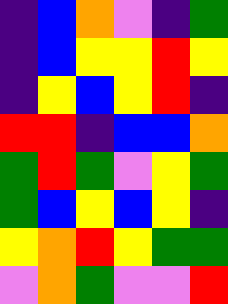[["indigo", "blue", "orange", "violet", "indigo", "green"], ["indigo", "blue", "yellow", "yellow", "red", "yellow"], ["indigo", "yellow", "blue", "yellow", "red", "indigo"], ["red", "red", "indigo", "blue", "blue", "orange"], ["green", "red", "green", "violet", "yellow", "green"], ["green", "blue", "yellow", "blue", "yellow", "indigo"], ["yellow", "orange", "red", "yellow", "green", "green"], ["violet", "orange", "green", "violet", "violet", "red"]]